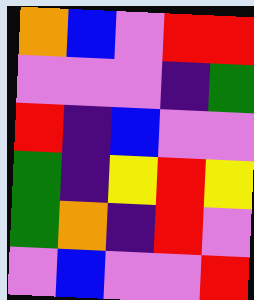[["orange", "blue", "violet", "red", "red"], ["violet", "violet", "violet", "indigo", "green"], ["red", "indigo", "blue", "violet", "violet"], ["green", "indigo", "yellow", "red", "yellow"], ["green", "orange", "indigo", "red", "violet"], ["violet", "blue", "violet", "violet", "red"]]